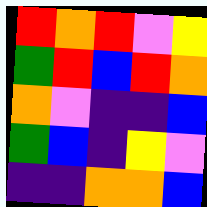[["red", "orange", "red", "violet", "yellow"], ["green", "red", "blue", "red", "orange"], ["orange", "violet", "indigo", "indigo", "blue"], ["green", "blue", "indigo", "yellow", "violet"], ["indigo", "indigo", "orange", "orange", "blue"]]